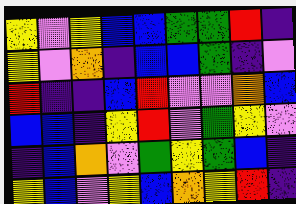[["yellow", "violet", "yellow", "blue", "blue", "green", "green", "red", "indigo"], ["yellow", "violet", "orange", "indigo", "blue", "blue", "green", "indigo", "violet"], ["red", "indigo", "indigo", "blue", "red", "violet", "violet", "orange", "blue"], ["blue", "blue", "indigo", "yellow", "red", "violet", "green", "yellow", "violet"], ["indigo", "blue", "orange", "violet", "green", "yellow", "green", "blue", "indigo"], ["yellow", "blue", "violet", "yellow", "blue", "orange", "yellow", "red", "indigo"]]